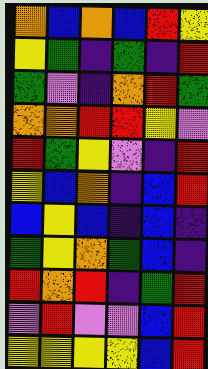[["orange", "blue", "orange", "blue", "red", "yellow"], ["yellow", "green", "indigo", "green", "indigo", "red"], ["green", "violet", "indigo", "orange", "red", "green"], ["orange", "orange", "red", "red", "yellow", "violet"], ["red", "green", "yellow", "violet", "indigo", "red"], ["yellow", "blue", "orange", "indigo", "blue", "red"], ["blue", "yellow", "blue", "indigo", "blue", "indigo"], ["green", "yellow", "orange", "green", "blue", "indigo"], ["red", "orange", "red", "indigo", "green", "red"], ["violet", "red", "violet", "violet", "blue", "red"], ["yellow", "yellow", "yellow", "yellow", "blue", "red"]]